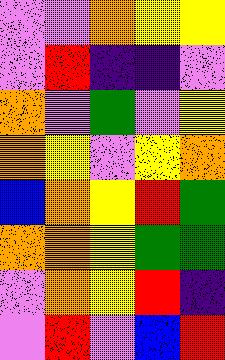[["violet", "violet", "orange", "yellow", "yellow"], ["violet", "red", "indigo", "indigo", "violet"], ["orange", "violet", "green", "violet", "yellow"], ["orange", "yellow", "violet", "yellow", "orange"], ["blue", "orange", "yellow", "red", "green"], ["orange", "orange", "yellow", "green", "green"], ["violet", "orange", "yellow", "red", "indigo"], ["violet", "red", "violet", "blue", "red"]]